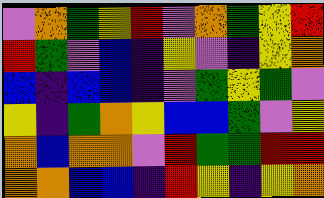[["violet", "orange", "green", "yellow", "red", "violet", "orange", "green", "yellow", "red"], ["red", "green", "violet", "blue", "indigo", "yellow", "violet", "indigo", "yellow", "orange"], ["blue", "indigo", "blue", "blue", "indigo", "violet", "green", "yellow", "green", "violet"], ["yellow", "indigo", "green", "orange", "yellow", "blue", "blue", "green", "violet", "yellow"], ["orange", "blue", "orange", "orange", "violet", "red", "green", "green", "red", "red"], ["orange", "orange", "blue", "blue", "indigo", "red", "yellow", "indigo", "yellow", "orange"]]